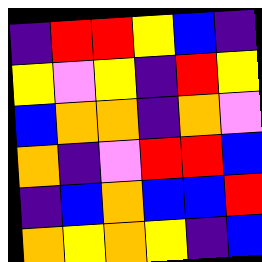[["indigo", "red", "red", "yellow", "blue", "indigo"], ["yellow", "violet", "yellow", "indigo", "red", "yellow"], ["blue", "orange", "orange", "indigo", "orange", "violet"], ["orange", "indigo", "violet", "red", "red", "blue"], ["indigo", "blue", "orange", "blue", "blue", "red"], ["orange", "yellow", "orange", "yellow", "indigo", "blue"]]